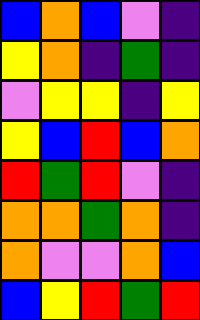[["blue", "orange", "blue", "violet", "indigo"], ["yellow", "orange", "indigo", "green", "indigo"], ["violet", "yellow", "yellow", "indigo", "yellow"], ["yellow", "blue", "red", "blue", "orange"], ["red", "green", "red", "violet", "indigo"], ["orange", "orange", "green", "orange", "indigo"], ["orange", "violet", "violet", "orange", "blue"], ["blue", "yellow", "red", "green", "red"]]